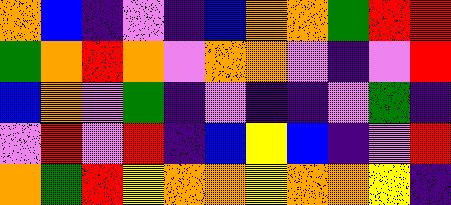[["orange", "blue", "indigo", "violet", "indigo", "blue", "orange", "orange", "green", "red", "red"], ["green", "orange", "red", "orange", "violet", "orange", "orange", "violet", "indigo", "violet", "red"], ["blue", "orange", "violet", "green", "indigo", "violet", "indigo", "indigo", "violet", "green", "indigo"], ["violet", "red", "violet", "red", "indigo", "blue", "yellow", "blue", "indigo", "violet", "red"], ["orange", "green", "red", "yellow", "orange", "orange", "yellow", "orange", "orange", "yellow", "indigo"]]